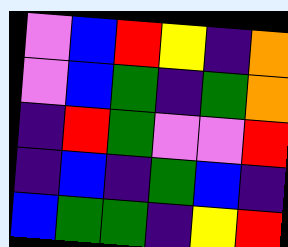[["violet", "blue", "red", "yellow", "indigo", "orange"], ["violet", "blue", "green", "indigo", "green", "orange"], ["indigo", "red", "green", "violet", "violet", "red"], ["indigo", "blue", "indigo", "green", "blue", "indigo"], ["blue", "green", "green", "indigo", "yellow", "red"]]